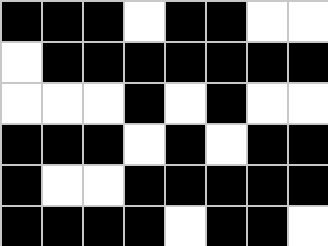[["black", "black", "black", "white", "black", "black", "white", "white"], ["white", "black", "black", "black", "black", "black", "black", "black"], ["white", "white", "white", "black", "white", "black", "white", "white"], ["black", "black", "black", "white", "black", "white", "black", "black"], ["black", "white", "white", "black", "black", "black", "black", "black"], ["black", "black", "black", "black", "white", "black", "black", "white"]]